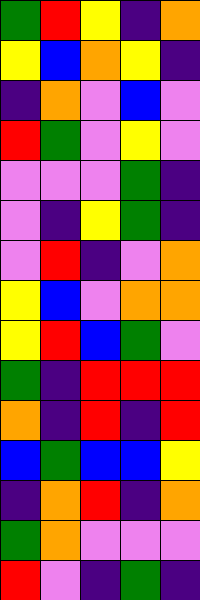[["green", "red", "yellow", "indigo", "orange"], ["yellow", "blue", "orange", "yellow", "indigo"], ["indigo", "orange", "violet", "blue", "violet"], ["red", "green", "violet", "yellow", "violet"], ["violet", "violet", "violet", "green", "indigo"], ["violet", "indigo", "yellow", "green", "indigo"], ["violet", "red", "indigo", "violet", "orange"], ["yellow", "blue", "violet", "orange", "orange"], ["yellow", "red", "blue", "green", "violet"], ["green", "indigo", "red", "red", "red"], ["orange", "indigo", "red", "indigo", "red"], ["blue", "green", "blue", "blue", "yellow"], ["indigo", "orange", "red", "indigo", "orange"], ["green", "orange", "violet", "violet", "violet"], ["red", "violet", "indigo", "green", "indigo"]]